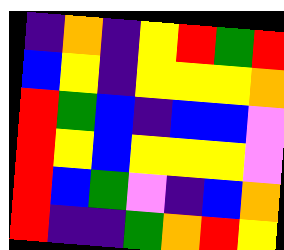[["indigo", "orange", "indigo", "yellow", "red", "green", "red"], ["blue", "yellow", "indigo", "yellow", "yellow", "yellow", "orange"], ["red", "green", "blue", "indigo", "blue", "blue", "violet"], ["red", "yellow", "blue", "yellow", "yellow", "yellow", "violet"], ["red", "blue", "green", "violet", "indigo", "blue", "orange"], ["red", "indigo", "indigo", "green", "orange", "red", "yellow"]]